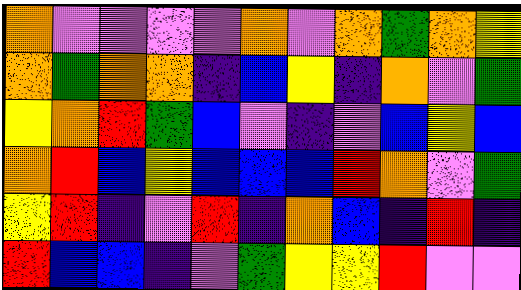[["orange", "violet", "violet", "violet", "violet", "orange", "violet", "orange", "green", "orange", "yellow"], ["orange", "green", "orange", "orange", "indigo", "blue", "yellow", "indigo", "orange", "violet", "green"], ["yellow", "orange", "red", "green", "blue", "violet", "indigo", "violet", "blue", "yellow", "blue"], ["orange", "red", "blue", "yellow", "blue", "blue", "blue", "red", "orange", "violet", "green"], ["yellow", "red", "indigo", "violet", "red", "indigo", "orange", "blue", "indigo", "red", "indigo"], ["red", "blue", "blue", "indigo", "violet", "green", "yellow", "yellow", "red", "violet", "violet"]]